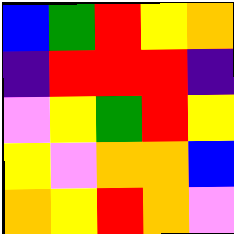[["blue", "green", "red", "yellow", "orange"], ["indigo", "red", "red", "red", "indigo"], ["violet", "yellow", "green", "red", "yellow"], ["yellow", "violet", "orange", "orange", "blue"], ["orange", "yellow", "red", "orange", "violet"]]